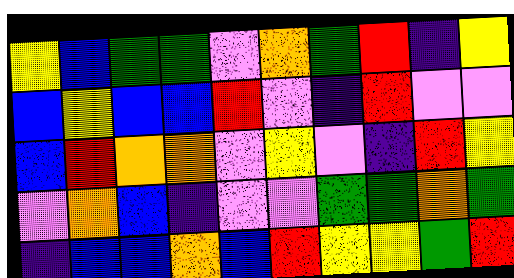[["yellow", "blue", "green", "green", "violet", "orange", "green", "red", "indigo", "yellow"], ["blue", "yellow", "blue", "blue", "red", "violet", "indigo", "red", "violet", "violet"], ["blue", "red", "orange", "orange", "violet", "yellow", "violet", "indigo", "red", "yellow"], ["violet", "orange", "blue", "indigo", "violet", "violet", "green", "green", "orange", "green"], ["indigo", "blue", "blue", "orange", "blue", "red", "yellow", "yellow", "green", "red"]]